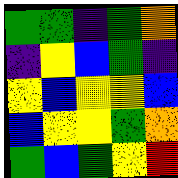[["green", "green", "indigo", "green", "orange"], ["indigo", "yellow", "blue", "green", "indigo"], ["yellow", "blue", "yellow", "yellow", "blue"], ["blue", "yellow", "yellow", "green", "orange"], ["green", "blue", "green", "yellow", "red"]]